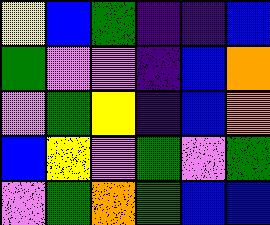[["yellow", "blue", "green", "indigo", "indigo", "blue"], ["green", "violet", "violet", "indigo", "blue", "orange"], ["violet", "green", "yellow", "indigo", "blue", "orange"], ["blue", "yellow", "violet", "green", "violet", "green"], ["violet", "green", "orange", "green", "blue", "blue"]]